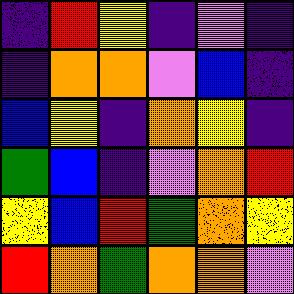[["indigo", "red", "yellow", "indigo", "violet", "indigo"], ["indigo", "orange", "orange", "violet", "blue", "indigo"], ["blue", "yellow", "indigo", "orange", "yellow", "indigo"], ["green", "blue", "indigo", "violet", "orange", "red"], ["yellow", "blue", "red", "green", "orange", "yellow"], ["red", "orange", "green", "orange", "orange", "violet"]]